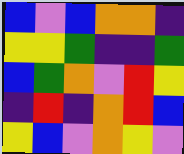[["blue", "violet", "blue", "orange", "orange", "indigo"], ["yellow", "yellow", "green", "indigo", "indigo", "green"], ["blue", "green", "orange", "violet", "red", "yellow"], ["indigo", "red", "indigo", "orange", "red", "blue"], ["yellow", "blue", "violet", "orange", "yellow", "violet"]]